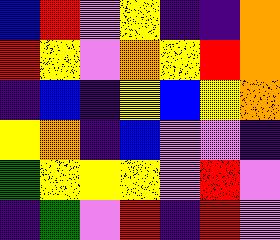[["blue", "red", "violet", "yellow", "indigo", "indigo", "orange"], ["red", "yellow", "violet", "orange", "yellow", "red", "orange"], ["indigo", "blue", "indigo", "yellow", "blue", "yellow", "orange"], ["yellow", "orange", "indigo", "blue", "violet", "violet", "indigo"], ["green", "yellow", "yellow", "yellow", "violet", "red", "violet"], ["indigo", "green", "violet", "red", "indigo", "red", "violet"]]